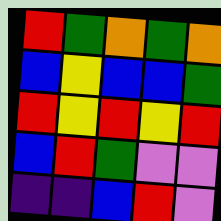[["red", "green", "orange", "green", "orange"], ["blue", "yellow", "blue", "blue", "green"], ["red", "yellow", "red", "yellow", "red"], ["blue", "red", "green", "violet", "violet"], ["indigo", "indigo", "blue", "red", "violet"]]